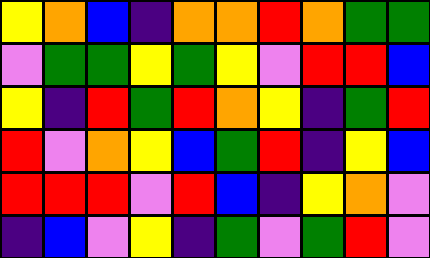[["yellow", "orange", "blue", "indigo", "orange", "orange", "red", "orange", "green", "green"], ["violet", "green", "green", "yellow", "green", "yellow", "violet", "red", "red", "blue"], ["yellow", "indigo", "red", "green", "red", "orange", "yellow", "indigo", "green", "red"], ["red", "violet", "orange", "yellow", "blue", "green", "red", "indigo", "yellow", "blue"], ["red", "red", "red", "violet", "red", "blue", "indigo", "yellow", "orange", "violet"], ["indigo", "blue", "violet", "yellow", "indigo", "green", "violet", "green", "red", "violet"]]